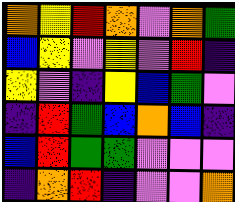[["orange", "yellow", "red", "orange", "violet", "orange", "green"], ["blue", "yellow", "violet", "yellow", "violet", "red", "indigo"], ["yellow", "violet", "indigo", "yellow", "blue", "green", "violet"], ["indigo", "red", "green", "blue", "orange", "blue", "indigo"], ["blue", "red", "green", "green", "violet", "violet", "violet"], ["indigo", "orange", "red", "indigo", "violet", "violet", "orange"]]